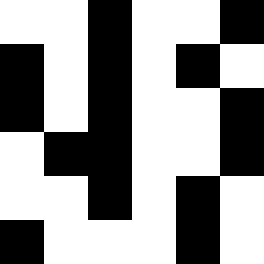[["white", "white", "black", "white", "white", "black"], ["black", "white", "black", "white", "black", "white"], ["black", "white", "black", "white", "white", "black"], ["white", "black", "black", "white", "white", "black"], ["white", "white", "black", "white", "black", "white"], ["black", "white", "white", "white", "black", "white"]]